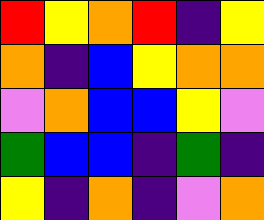[["red", "yellow", "orange", "red", "indigo", "yellow"], ["orange", "indigo", "blue", "yellow", "orange", "orange"], ["violet", "orange", "blue", "blue", "yellow", "violet"], ["green", "blue", "blue", "indigo", "green", "indigo"], ["yellow", "indigo", "orange", "indigo", "violet", "orange"]]